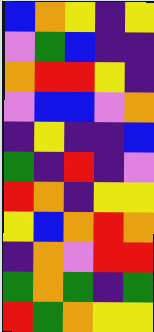[["blue", "orange", "yellow", "indigo", "yellow"], ["violet", "green", "blue", "indigo", "indigo"], ["orange", "red", "red", "yellow", "indigo"], ["violet", "blue", "blue", "violet", "orange"], ["indigo", "yellow", "indigo", "indigo", "blue"], ["green", "indigo", "red", "indigo", "violet"], ["red", "orange", "indigo", "yellow", "yellow"], ["yellow", "blue", "orange", "red", "orange"], ["indigo", "orange", "violet", "red", "red"], ["green", "orange", "green", "indigo", "green"], ["red", "green", "orange", "yellow", "yellow"]]